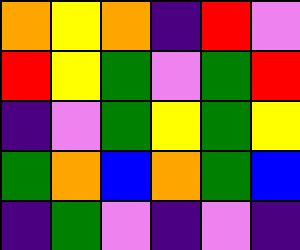[["orange", "yellow", "orange", "indigo", "red", "violet"], ["red", "yellow", "green", "violet", "green", "red"], ["indigo", "violet", "green", "yellow", "green", "yellow"], ["green", "orange", "blue", "orange", "green", "blue"], ["indigo", "green", "violet", "indigo", "violet", "indigo"]]